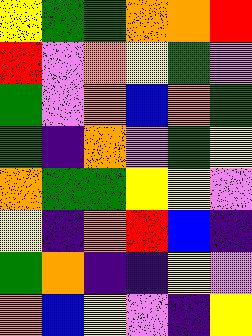[["yellow", "green", "green", "orange", "orange", "red"], ["red", "violet", "orange", "yellow", "green", "violet"], ["green", "violet", "orange", "blue", "orange", "green"], ["green", "indigo", "orange", "violet", "green", "yellow"], ["orange", "green", "green", "yellow", "yellow", "violet"], ["yellow", "indigo", "orange", "red", "blue", "indigo"], ["green", "orange", "indigo", "indigo", "yellow", "violet"], ["orange", "blue", "yellow", "violet", "indigo", "yellow"]]